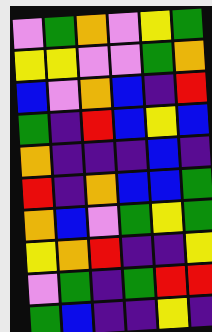[["violet", "green", "orange", "violet", "yellow", "green"], ["yellow", "yellow", "violet", "violet", "green", "orange"], ["blue", "violet", "orange", "blue", "indigo", "red"], ["green", "indigo", "red", "blue", "yellow", "blue"], ["orange", "indigo", "indigo", "indigo", "blue", "indigo"], ["red", "indigo", "orange", "blue", "blue", "green"], ["orange", "blue", "violet", "green", "yellow", "green"], ["yellow", "orange", "red", "indigo", "indigo", "yellow"], ["violet", "green", "indigo", "green", "red", "red"], ["green", "blue", "indigo", "indigo", "yellow", "indigo"]]